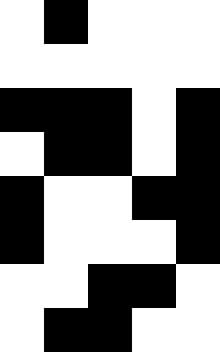[["white", "black", "white", "white", "white"], ["white", "white", "white", "white", "white"], ["black", "black", "black", "white", "black"], ["white", "black", "black", "white", "black"], ["black", "white", "white", "black", "black"], ["black", "white", "white", "white", "black"], ["white", "white", "black", "black", "white"], ["white", "black", "black", "white", "white"]]